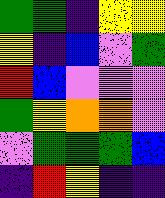[["green", "green", "indigo", "yellow", "yellow"], ["yellow", "indigo", "blue", "violet", "green"], ["red", "blue", "violet", "violet", "violet"], ["green", "yellow", "orange", "orange", "violet"], ["violet", "green", "green", "green", "blue"], ["indigo", "red", "yellow", "indigo", "indigo"]]